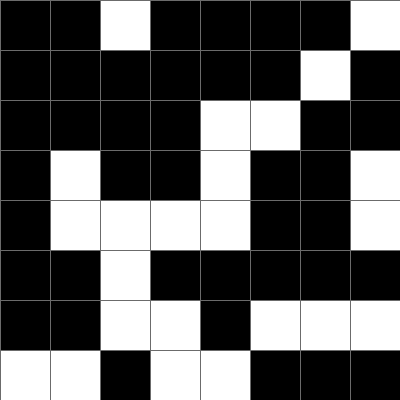[["black", "black", "white", "black", "black", "black", "black", "white"], ["black", "black", "black", "black", "black", "black", "white", "black"], ["black", "black", "black", "black", "white", "white", "black", "black"], ["black", "white", "black", "black", "white", "black", "black", "white"], ["black", "white", "white", "white", "white", "black", "black", "white"], ["black", "black", "white", "black", "black", "black", "black", "black"], ["black", "black", "white", "white", "black", "white", "white", "white"], ["white", "white", "black", "white", "white", "black", "black", "black"]]